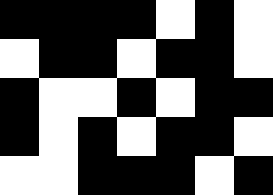[["black", "black", "black", "black", "white", "black", "white"], ["white", "black", "black", "white", "black", "black", "white"], ["black", "white", "white", "black", "white", "black", "black"], ["black", "white", "black", "white", "black", "black", "white"], ["white", "white", "black", "black", "black", "white", "black"]]